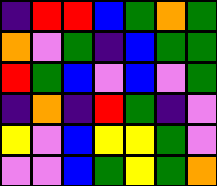[["indigo", "red", "red", "blue", "green", "orange", "green"], ["orange", "violet", "green", "indigo", "blue", "green", "green"], ["red", "green", "blue", "violet", "blue", "violet", "green"], ["indigo", "orange", "indigo", "red", "green", "indigo", "violet"], ["yellow", "violet", "blue", "yellow", "yellow", "green", "violet"], ["violet", "violet", "blue", "green", "yellow", "green", "orange"]]